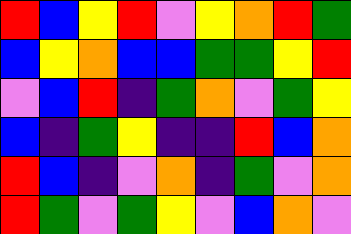[["red", "blue", "yellow", "red", "violet", "yellow", "orange", "red", "green"], ["blue", "yellow", "orange", "blue", "blue", "green", "green", "yellow", "red"], ["violet", "blue", "red", "indigo", "green", "orange", "violet", "green", "yellow"], ["blue", "indigo", "green", "yellow", "indigo", "indigo", "red", "blue", "orange"], ["red", "blue", "indigo", "violet", "orange", "indigo", "green", "violet", "orange"], ["red", "green", "violet", "green", "yellow", "violet", "blue", "orange", "violet"]]